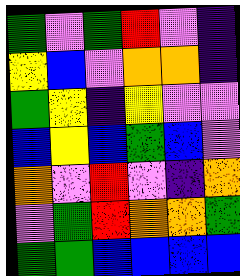[["green", "violet", "green", "red", "violet", "indigo"], ["yellow", "blue", "violet", "orange", "orange", "indigo"], ["green", "yellow", "indigo", "yellow", "violet", "violet"], ["blue", "yellow", "blue", "green", "blue", "violet"], ["orange", "violet", "red", "violet", "indigo", "orange"], ["violet", "green", "red", "orange", "orange", "green"], ["green", "green", "blue", "blue", "blue", "blue"]]